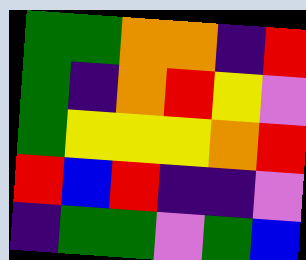[["green", "green", "orange", "orange", "indigo", "red"], ["green", "indigo", "orange", "red", "yellow", "violet"], ["green", "yellow", "yellow", "yellow", "orange", "red"], ["red", "blue", "red", "indigo", "indigo", "violet"], ["indigo", "green", "green", "violet", "green", "blue"]]